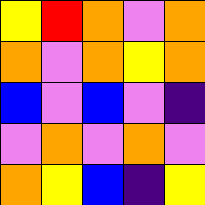[["yellow", "red", "orange", "violet", "orange"], ["orange", "violet", "orange", "yellow", "orange"], ["blue", "violet", "blue", "violet", "indigo"], ["violet", "orange", "violet", "orange", "violet"], ["orange", "yellow", "blue", "indigo", "yellow"]]